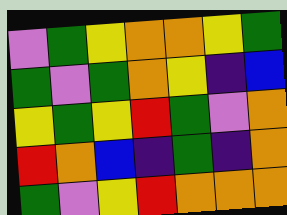[["violet", "green", "yellow", "orange", "orange", "yellow", "green"], ["green", "violet", "green", "orange", "yellow", "indigo", "blue"], ["yellow", "green", "yellow", "red", "green", "violet", "orange"], ["red", "orange", "blue", "indigo", "green", "indigo", "orange"], ["green", "violet", "yellow", "red", "orange", "orange", "orange"]]